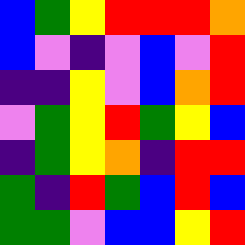[["blue", "green", "yellow", "red", "red", "red", "orange"], ["blue", "violet", "indigo", "violet", "blue", "violet", "red"], ["indigo", "indigo", "yellow", "violet", "blue", "orange", "red"], ["violet", "green", "yellow", "red", "green", "yellow", "blue"], ["indigo", "green", "yellow", "orange", "indigo", "red", "red"], ["green", "indigo", "red", "green", "blue", "red", "blue"], ["green", "green", "violet", "blue", "blue", "yellow", "red"]]